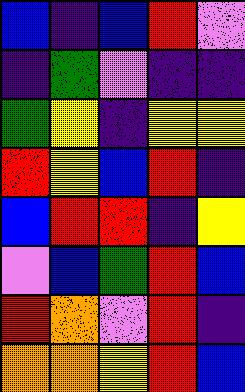[["blue", "indigo", "blue", "red", "violet"], ["indigo", "green", "violet", "indigo", "indigo"], ["green", "yellow", "indigo", "yellow", "yellow"], ["red", "yellow", "blue", "red", "indigo"], ["blue", "red", "red", "indigo", "yellow"], ["violet", "blue", "green", "red", "blue"], ["red", "orange", "violet", "red", "indigo"], ["orange", "orange", "yellow", "red", "blue"]]